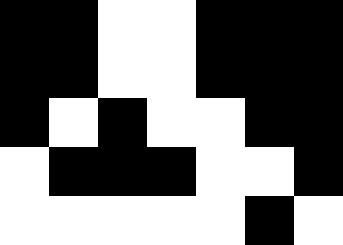[["black", "black", "white", "white", "black", "black", "black"], ["black", "black", "white", "white", "black", "black", "black"], ["black", "white", "black", "white", "white", "black", "black"], ["white", "black", "black", "black", "white", "white", "black"], ["white", "white", "white", "white", "white", "black", "white"]]